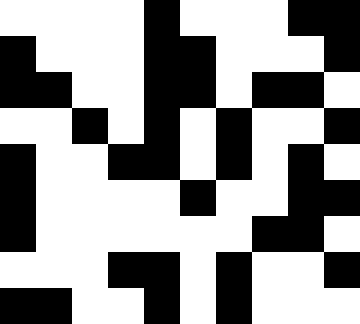[["white", "white", "white", "white", "black", "white", "white", "white", "black", "black"], ["black", "white", "white", "white", "black", "black", "white", "white", "white", "black"], ["black", "black", "white", "white", "black", "black", "white", "black", "black", "white"], ["white", "white", "black", "white", "black", "white", "black", "white", "white", "black"], ["black", "white", "white", "black", "black", "white", "black", "white", "black", "white"], ["black", "white", "white", "white", "white", "black", "white", "white", "black", "black"], ["black", "white", "white", "white", "white", "white", "white", "black", "black", "white"], ["white", "white", "white", "black", "black", "white", "black", "white", "white", "black"], ["black", "black", "white", "white", "black", "white", "black", "white", "white", "white"]]